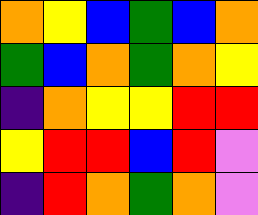[["orange", "yellow", "blue", "green", "blue", "orange"], ["green", "blue", "orange", "green", "orange", "yellow"], ["indigo", "orange", "yellow", "yellow", "red", "red"], ["yellow", "red", "red", "blue", "red", "violet"], ["indigo", "red", "orange", "green", "orange", "violet"]]